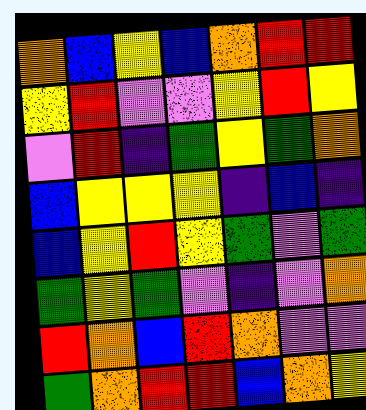[["orange", "blue", "yellow", "blue", "orange", "red", "red"], ["yellow", "red", "violet", "violet", "yellow", "red", "yellow"], ["violet", "red", "indigo", "green", "yellow", "green", "orange"], ["blue", "yellow", "yellow", "yellow", "indigo", "blue", "indigo"], ["blue", "yellow", "red", "yellow", "green", "violet", "green"], ["green", "yellow", "green", "violet", "indigo", "violet", "orange"], ["red", "orange", "blue", "red", "orange", "violet", "violet"], ["green", "orange", "red", "red", "blue", "orange", "yellow"]]